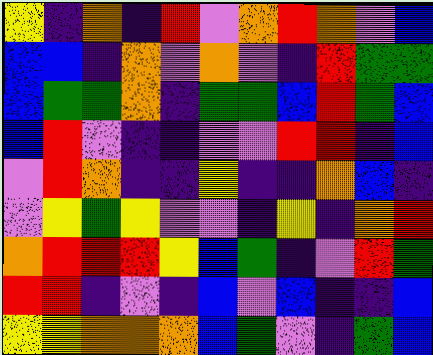[["yellow", "indigo", "orange", "indigo", "red", "violet", "orange", "red", "orange", "violet", "blue"], ["blue", "blue", "indigo", "orange", "violet", "orange", "violet", "indigo", "red", "green", "green"], ["blue", "green", "green", "orange", "indigo", "green", "green", "blue", "red", "green", "blue"], ["blue", "red", "violet", "indigo", "indigo", "violet", "violet", "red", "red", "indigo", "blue"], ["violet", "red", "orange", "indigo", "indigo", "yellow", "indigo", "indigo", "orange", "blue", "indigo"], ["violet", "yellow", "green", "yellow", "violet", "violet", "indigo", "yellow", "indigo", "orange", "red"], ["orange", "red", "red", "red", "yellow", "blue", "green", "indigo", "violet", "red", "green"], ["red", "red", "indigo", "violet", "indigo", "blue", "violet", "blue", "indigo", "indigo", "blue"], ["yellow", "yellow", "orange", "orange", "orange", "blue", "green", "violet", "indigo", "green", "blue"]]